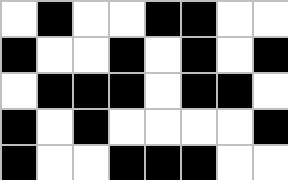[["white", "black", "white", "white", "black", "black", "white", "white"], ["black", "white", "white", "black", "white", "black", "white", "black"], ["white", "black", "black", "black", "white", "black", "black", "white"], ["black", "white", "black", "white", "white", "white", "white", "black"], ["black", "white", "white", "black", "black", "black", "white", "white"]]